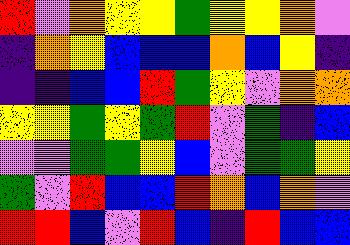[["red", "violet", "orange", "yellow", "yellow", "green", "yellow", "yellow", "orange", "violet"], ["indigo", "orange", "yellow", "blue", "blue", "blue", "orange", "blue", "yellow", "indigo"], ["indigo", "indigo", "blue", "blue", "red", "green", "yellow", "violet", "orange", "orange"], ["yellow", "yellow", "green", "yellow", "green", "red", "violet", "green", "indigo", "blue"], ["violet", "violet", "green", "green", "yellow", "blue", "violet", "green", "green", "yellow"], ["green", "violet", "red", "blue", "blue", "red", "orange", "blue", "orange", "violet"], ["red", "red", "blue", "violet", "red", "blue", "indigo", "red", "blue", "blue"]]